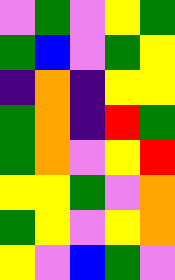[["violet", "green", "violet", "yellow", "green"], ["green", "blue", "violet", "green", "yellow"], ["indigo", "orange", "indigo", "yellow", "yellow"], ["green", "orange", "indigo", "red", "green"], ["green", "orange", "violet", "yellow", "red"], ["yellow", "yellow", "green", "violet", "orange"], ["green", "yellow", "violet", "yellow", "orange"], ["yellow", "violet", "blue", "green", "violet"]]